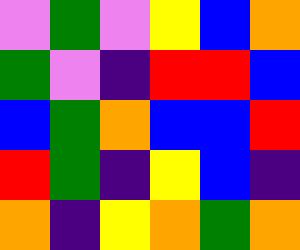[["violet", "green", "violet", "yellow", "blue", "orange"], ["green", "violet", "indigo", "red", "red", "blue"], ["blue", "green", "orange", "blue", "blue", "red"], ["red", "green", "indigo", "yellow", "blue", "indigo"], ["orange", "indigo", "yellow", "orange", "green", "orange"]]